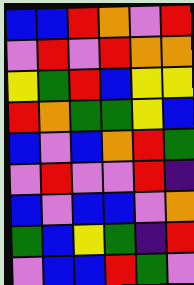[["blue", "blue", "red", "orange", "violet", "red"], ["violet", "red", "violet", "red", "orange", "orange"], ["yellow", "green", "red", "blue", "yellow", "yellow"], ["red", "orange", "green", "green", "yellow", "blue"], ["blue", "violet", "blue", "orange", "red", "green"], ["violet", "red", "violet", "violet", "red", "indigo"], ["blue", "violet", "blue", "blue", "violet", "orange"], ["green", "blue", "yellow", "green", "indigo", "red"], ["violet", "blue", "blue", "red", "green", "violet"]]